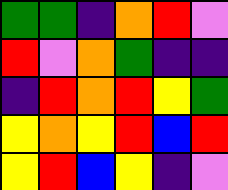[["green", "green", "indigo", "orange", "red", "violet"], ["red", "violet", "orange", "green", "indigo", "indigo"], ["indigo", "red", "orange", "red", "yellow", "green"], ["yellow", "orange", "yellow", "red", "blue", "red"], ["yellow", "red", "blue", "yellow", "indigo", "violet"]]